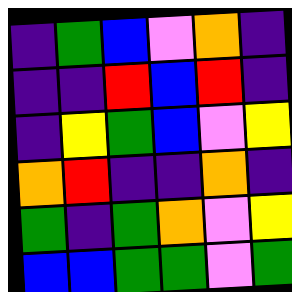[["indigo", "green", "blue", "violet", "orange", "indigo"], ["indigo", "indigo", "red", "blue", "red", "indigo"], ["indigo", "yellow", "green", "blue", "violet", "yellow"], ["orange", "red", "indigo", "indigo", "orange", "indigo"], ["green", "indigo", "green", "orange", "violet", "yellow"], ["blue", "blue", "green", "green", "violet", "green"]]